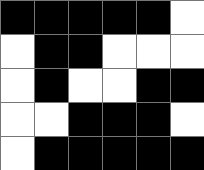[["black", "black", "black", "black", "black", "white"], ["white", "black", "black", "white", "white", "white"], ["white", "black", "white", "white", "black", "black"], ["white", "white", "black", "black", "black", "white"], ["white", "black", "black", "black", "black", "black"]]